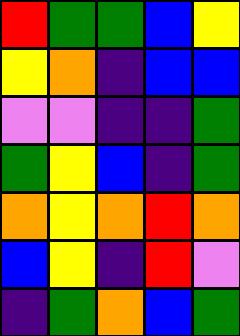[["red", "green", "green", "blue", "yellow"], ["yellow", "orange", "indigo", "blue", "blue"], ["violet", "violet", "indigo", "indigo", "green"], ["green", "yellow", "blue", "indigo", "green"], ["orange", "yellow", "orange", "red", "orange"], ["blue", "yellow", "indigo", "red", "violet"], ["indigo", "green", "orange", "blue", "green"]]